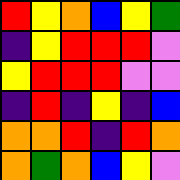[["red", "yellow", "orange", "blue", "yellow", "green"], ["indigo", "yellow", "red", "red", "red", "violet"], ["yellow", "red", "red", "red", "violet", "violet"], ["indigo", "red", "indigo", "yellow", "indigo", "blue"], ["orange", "orange", "red", "indigo", "red", "orange"], ["orange", "green", "orange", "blue", "yellow", "violet"]]